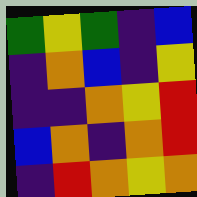[["green", "yellow", "green", "indigo", "blue"], ["indigo", "orange", "blue", "indigo", "yellow"], ["indigo", "indigo", "orange", "yellow", "red"], ["blue", "orange", "indigo", "orange", "red"], ["indigo", "red", "orange", "yellow", "orange"]]